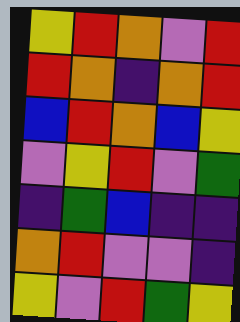[["yellow", "red", "orange", "violet", "red"], ["red", "orange", "indigo", "orange", "red"], ["blue", "red", "orange", "blue", "yellow"], ["violet", "yellow", "red", "violet", "green"], ["indigo", "green", "blue", "indigo", "indigo"], ["orange", "red", "violet", "violet", "indigo"], ["yellow", "violet", "red", "green", "yellow"]]